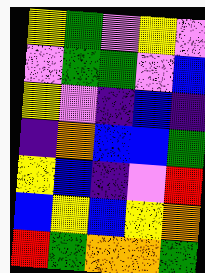[["yellow", "green", "violet", "yellow", "violet"], ["violet", "green", "green", "violet", "blue"], ["yellow", "violet", "indigo", "blue", "indigo"], ["indigo", "orange", "blue", "blue", "green"], ["yellow", "blue", "indigo", "violet", "red"], ["blue", "yellow", "blue", "yellow", "orange"], ["red", "green", "orange", "orange", "green"]]